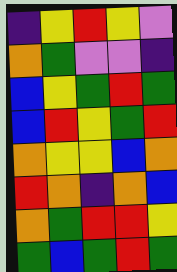[["indigo", "yellow", "red", "yellow", "violet"], ["orange", "green", "violet", "violet", "indigo"], ["blue", "yellow", "green", "red", "green"], ["blue", "red", "yellow", "green", "red"], ["orange", "yellow", "yellow", "blue", "orange"], ["red", "orange", "indigo", "orange", "blue"], ["orange", "green", "red", "red", "yellow"], ["green", "blue", "green", "red", "green"]]